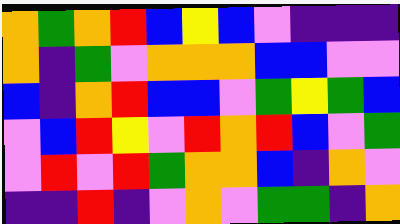[["orange", "green", "orange", "red", "blue", "yellow", "blue", "violet", "indigo", "indigo", "indigo"], ["orange", "indigo", "green", "violet", "orange", "orange", "orange", "blue", "blue", "violet", "violet"], ["blue", "indigo", "orange", "red", "blue", "blue", "violet", "green", "yellow", "green", "blue"], ["violet", "blue", "red", "yellow", "violet", "red", "orange", "red", "blue", "violet", "green"], ["violet", "red", "violet", "red", "green", "orange", "orange", "blue", "indigo", "orange", "violet"], ["indigo", "indigo", "red", "indigo", "violet", "orange", "violet", "green", "green", "indigo", "orange"]]